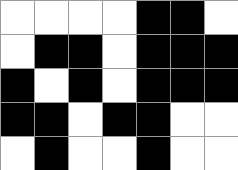[["white", "white", "white", "white", "black", "black", "white"], ["white", "black", "black", "white", "black", "black", "black"], ["black", "white", "black", "white", "black", "black", "black"], ["black", "black", "white", "black", "black", "white", "white"], ["white", "black", "white", "white", "black", "white", "white"]]